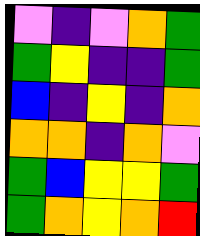[["violet", "indigo", "violet", "orange", "green"], ["green", "yellow", "indigo", "indigo", "green"], ["blue", "indigo", "yellow", "indigo", "orange"], ["orange", "orange", "indigo", "orange", "violet"], ["green", "blue", "yellow", "yellow", "green"], ["green", "orange", "yellow", "orange", "red"]]